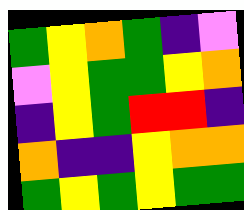[["green", "yellow", "orange", "green", "indigo", "violet"], ["violet", "yellow", "green", "green", "yellow", "orange"], ["indigo", "yellow", "green", "red", "red", "indigo"], ["orange", "indigo", "indigo", "yellow", "orange", "orange"], ["green", "yellow", "green", "yellow", "green", "green"]]